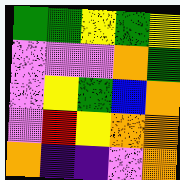[["green", "green", "yellow", "green", "yellow"], ["violet", "violet", "violet", "orange", "green"], ["violet", "yellow", "green", "blue", "orange"], ["violet", "red", "yellow", "orange", "orange"], ["orange", "indigo", "indigo", "violet", "orange"]]